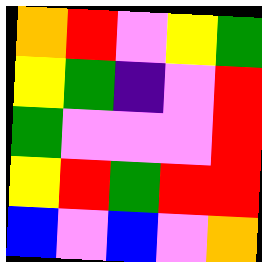[["orange", "red", "violet", "yellow", "green"], ["yellow", "green", "indigo", "violet", "red"], ["green", "violet", "violet", "violet", "red"], ["yellow", "red", "green", "red", "red"], ["blue", "violet", "blue", "violet", "orange"]]